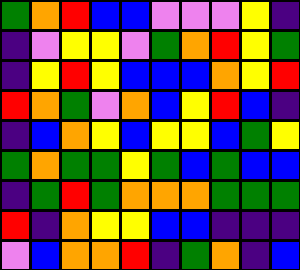[["green", "orange", "red", "blue", "blue", "violet", "violet", "violet", "yellow", "indigo"], ["indigo", "violet", "yellow", "yellow", "violet", "green", "orange", "red", "yellow", "green"], ["indigo", "yellow", "red", "yellow", "blue", "blue", "blue", "orange", "yellow", "red"], ["red", "orange", "green", "violet", "orange", "blue", "yellow", "red", "blue", "indigo"], ["indigo", "blue", "orange", "yellow", "blue", "yellow", "yellow", "blue", "green", "yellow"], ["green", "orange", "green", "green", "yellow", "green", "blue", "green", "blue", "blue"], ["indigo", "green", "red", "green", "orange", "orange", "orange", "green", "green", "green"], ["red", "indigo", "orange", "yellow", "yellow", "blue", "blue", "indigo", "indigo", "indigo"], ["violet", "blue", "orange", "orange", "red", "indigo", "green", "orange", "indigo", "blue"]]